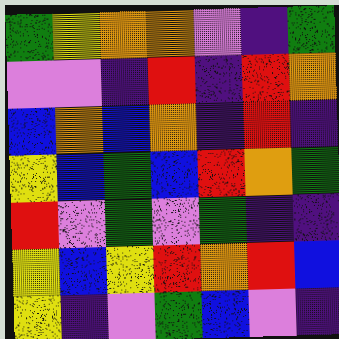[["green", "yellow", "orange", "orange", "violet", "indigo", "green"], ["violet", "violet", "indigo", "red", "indigo", "red", "orange"], ["blue", "orange", "blue", "orange", "indigo", "red", "indigo"], ["yellow", "blue", "green", "blue", "red", "orange", "green"], ["red", "violet", "green", "violet", "green", "indigo", "indigo"], ["yellow", "blue", "yellow", "red", "orange", "red", "blue"], ["yellow", "indigo", "violet", "green", "blue", "violet", "indigo"]]